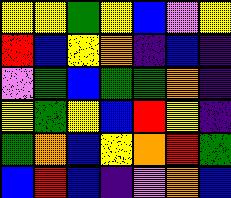[["yellow", "yellow", "green", "yellow", "blue", "violet", "yellow"], ["red", "blue", "yellow", "orange", "indigo", "blue", "indigo"], ["violet", "green", "blue", "green", "green", "orange", "indigo"], ["yellow", "green", "yellow", "blue", "red", "yellow", "indigo"], ["green", "orange", "blue", "yellow", "orange", "red", "green"], ["blue", "red", "blue", "indigo", "violet", "orange", "blue"]]